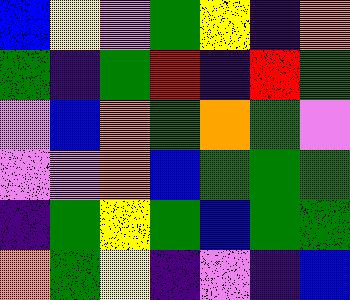[["blue", "yellow", "violet", "green", "yellow", "indigo", "orange"], ["green", "indigo", "green", "red", "indigo", "red", "green"], ["violet", "blue", "orange", "green", "orange", "green", "violet"], ["violet", "violet", "orange", "blue", "green", "green", "green"], ["indigo", "green", "yellow", "green", "blue", "green", "green"], ["orange", "green", "yellow", "indigo", "violet", "indigo", "blue"]]